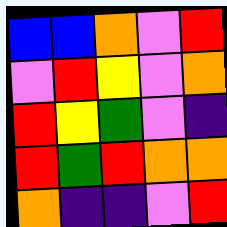[["blue", "blue", "orange", "violet", "red"], ["violet", "red", "yellow", "violet", "orange"], ["red", "yellow", "green", "violet", "indigo"], ["red", "green", "red", "orange", "orange"], ["orange", "indigo", "indigo", "violet", "red"]]